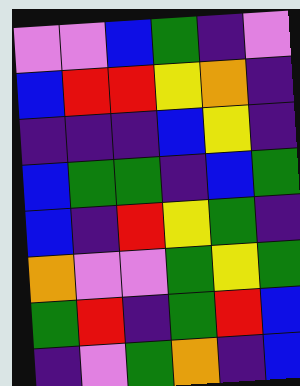[["violet", "violet", "blue", "green", "indigo", "violet"], ["blue", "red", "red", "yellow", "orange", "indigo"], ["indigo", "indigo", "indigo", "blue", "yellow", "indigo"], ["blue", "green", "green", "indigo", "blue", "green"], ["blue", "indigo", "red", "yellow", "green", "indigo"], ["orange", "violet", "violet", "green", "yellow", "green"], ["green", "red", "indigo", "green", "red", "blue"], ["indigo", "violet", "green", "orange", "indigo", "blue"]]